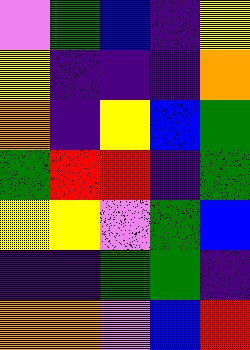[["violet", "green", "blue", "indigo", "yellow"], ["yellow", "indigo", "indigo", "indigo", "orange"], ["orange", "indigo", "yellow", "blue", "green"], ["green", "red", "red", "indigo", "green"], ["yellow", "yellow", "violet", "green", "blue"], ["indigo", "indigo", "green", "green", "indigo"], ["orange", "orange", "violet", "blue", "red"]]